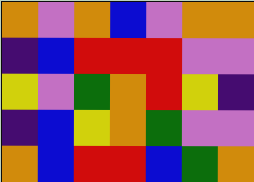[["orange", "violet", "orange", "blue", "violet", "orange", "orange"], ["indigo", "blue", "red", "red", "red", "violet", "violet"], ["yellow", "violet", "green", "orange", "red", "yellow", "indigo"], ["indigo", "blue", "yellow", "orange", "green", "violet", "violet"], ["orange", "blue", "red", "red", "blue", "green", "orange"]]